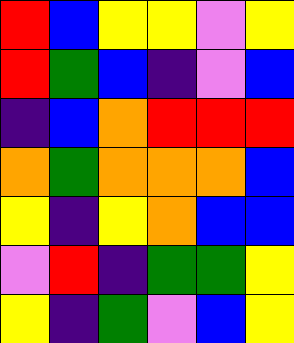[["red", "blue", "yellow", "yellow", "violet", "yellow"], ["red", "green", "blue", "indigo", "violet", "blue"], ["indigo", "blue", "orange", "red", "red", "red"], ["orange", "green", "orange", "orange", "orange", "blue"], ["yellow", "indigo", "yellow", "orange", "blue", "blue"], ["violet", "red", "indigo", "green", "green", "yellow"], ["yellow", "indigo", "green", "violet", "blue", "yellow"]]